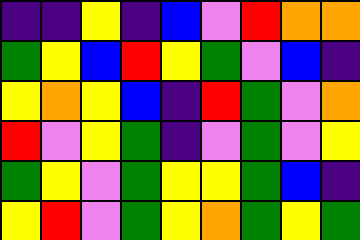[["indigo", "indigo", "yellow", "indigo", "blue", "violet", "red", "orange", "orange"], ["green", "yellow", "blue", "red", "yellow", "green", "violet", "blue", "indigo"], ["yellow", "orange", "yellow", "blue", "indigo", "red", "green", "violet", "orange"], ["red", "violet", "yellow", "green", "indigo", "violet", "green", "violet", "yellow"], ["green", "yellow", "violet", "green", "yellow", "yellow", "green", "blue", "indigo"], ["yellow", "red", "violet", "green", "yellow", "orange", "green", "yellow", "green"]]